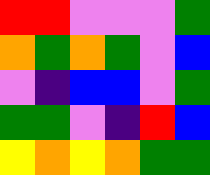[["red", "red", "violet", "violet", "violet", "green"], ["orange", "green", "orange", "green", "violet", "blue"], ["violet", "indigo", "blue", "blue", "violet", "green"], ["green", "green", "violet", "indigo", "red", "blue"], ["yellow", "orange", "yellow", "orange", "green", "green"]]